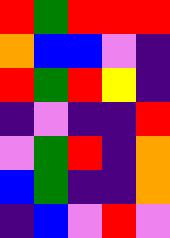[["red", "green", "red", "red", "red"], ["orange", "blue", "blue", "violet", "indigo"], ["red", "green", "red", "yellow", "indigo"], ["indigo", "violet", "indigo", "indigo", "red"], ["violet", "green", "red", "indigo", "orange"], ["blue", "green", "indigo", "indigo", "orange"], ["indigo", "blue", "violet", "red", "violet"]]